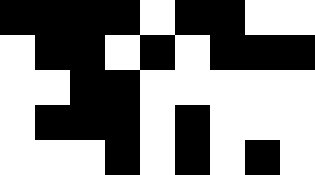[["black", "black", "black", "black", "white", "black", "black", "white", "white"], ["white", "black", "black", "white", "black", "white", "black", "black", "black"], ["white", "white", "black", "black", "white", "white", "white", "white", "white"], ["white", "black", "black", "black", "white", "black", "white", "white", "white"], ["white", "white", "white", "black", "white", "black", "white", "black", "white"]]